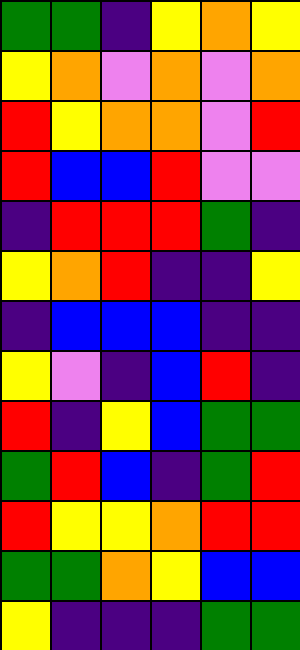[["green", "green", "indigo", "yellow", "orange", "yellow"], ["yellow", "orange", "violet", "orange", "violet", "orange"], ["red", "yellow", "orange", "orange", "violet", "red"], ["red", "blue", "blue", "red", "violet", "violet"], ["indigo", "red", "red", "red", "green", "indigo"], ["yellow", "orange", "red", "indigo", "indigo", "yellow"], ["indigo", "blue", "blue", "blue", "indigo", "indigo"], ["yellow", "violet", "indigo", "blue", "red", "indigo"], ["red", "indigo", "yellow", "blue", "green", "green"], ["green", "red", "blue", "indigo", "green", "red"], ["red", "yellow", "yellow", "orange", "red", "red"], ["green", "green", "orange", "yellow", "blue", "blue"], ["yellow", "indigo", "indigo", "indigo", "green", "green"]]